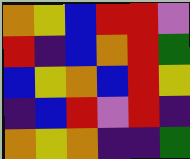[["orange", "yellow", "blue", "red", "red", "violet"], ["red", "indigo", "blue", "orange", "red", "green"], ["blue", "yellow", "orange", "blue", "red", "yellow"], ["indigo", "blue", "red", "violet", "red", "indigo"], ["orange", "yellow", "orange", "indigo", "indigo", "green"]]